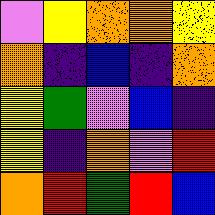[["violet", "yellow", "orange", "orange", "yellow"], ["orange", "indigo", "blue", "indigo", "orange"], ["yellow", "green", "violet", "blue", "indigo"], ["yellow", "indigo", "orange", "violet", "red"], ["orange", "red", "green", "red", "blue"]]